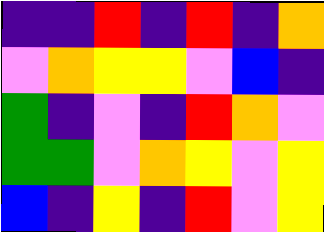[["indigo", "indigo", "red", "indigo", "red", "indigo", "orange"], ["violet", "orange", "yellow", "yellow", "violet", "blue", "indigo"], ["green", "indigo", "violet", "indigo", "red", "orange", "violet"], ["green", "green", "violet", "orange", "yellow", "violet", "yellow"], ["blue", "indigo", "yellow", "indigo", "red", "violet", "yellow"]]